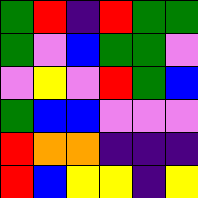[["green", "red", "indigo", "red", "green", "green"], ["green", "violet", "blue", "green", "green", "violet"], ["violet", "yellow", "violet", "red", "green", "blue"], ["green", "blue", "blue", "violet", "violet", "violet"], ["red", "orange", "orange", "indigo", "indigo", "indigo"], ["red", "blue", "yellow", "yellow", "indigo", "yellow"]]